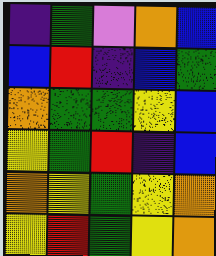[["indigo", "green", "violet", "orange", "blue"], ["blue", "red", "indigo", "blue", "green"], ["orange", "green", "green", "yellow", "blue"], ["yellow", "green", "red", "indigo", "blue"], ["orange", "yellow", "green", "yellow", "orange"], ["yellow", "red", "green", "yellow", "orange"]]